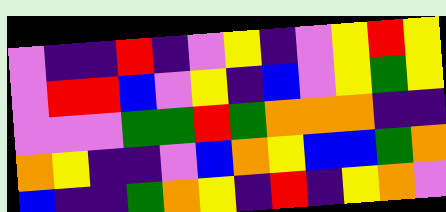[["violet", "indigo", "indigo", "red", "indigo", "violet", "yellow", "indigo", "violet", "yellow", "red", "yellow"], ["violet", "red", "red", "blue", "violet", "yellow", "indigo", "blue", "violet", "yellow", "green", "yellow"], ["violet", "violet", "violet", "green", "green", "red", "green", "orange", "orange", "orange", "indigo", "indigo"], ["orange", "yellow", "indigo", "indigo", "violet", "blue", "orange", "yellow", "blue", "blue", "green", "orange"], ["blue", "indigo", "indigo", "green", "orange", "yellow", "indigo", "red", "indigo", "yellow", "orange", "violet"]]